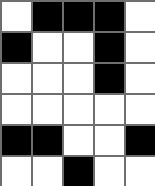[["white", "black", "black", "black", "white"], ["black", "white", "white", "black", "white"], ["white", "white", "white", "black", "white"], ["white", "white", "white", "white", "white"], ["black", "black", "white", "white", "black"], ["white", "white", "black", "white", "white"]]